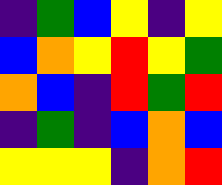[["indigo", "green", "blue", "yellow", "indigo", "yellow"], ["blue", "orange", "yellow", "red", "yellow", "green"], ["orange", "blue", "indigo", "red", "green", "red"], ["indigo", "green", "indigo", "blue", "orange", "blue"], ["yellow", "yellow", "yellow", "indigo", "orange", "red"]]